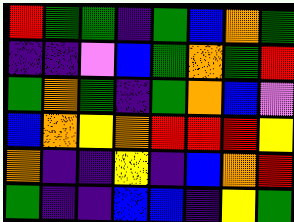[["red", "green", "green", "indigo", "green", "blue", "orange", "green"], ["indigo", "indigo", "violet", "blue", "green", "orange", "green", "red"], ["green", "orange", "green", "indigo", "green", "orange", "blue", "violet"], ["blue", "orange", "yellow", "orange", "red", "red", "red", "yellow"], ["orange", "indigo", "indigo", "yellow", "indigo", "blue", "orange", "red"], ["green", "indigo", "indigo", "blue", "blue", "indigo", "yellow", "green"]]